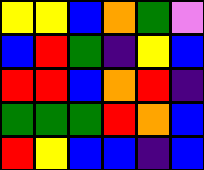[["yellow", "yellow", "blue", "orange", "green", "violet"], ["blue", "red", "green", "indigo", "yellow", "blue"], ["red", "red", "blue", "orange", "red", "indigo"], ["green", "green", "green", "red", "orange", "blue"], ["red", "yellow", "blue", "blue", "indigo", "blue"]]